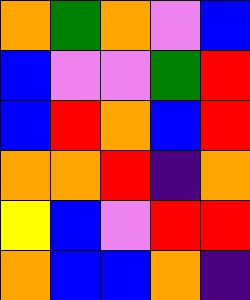[["orange", "green", "orange", "violet", "blue"], ["blue", "violet", "violet", "green", "red"], ["blue", "red", "orange", "blue", "red"], ["orange", "orange", "red", "indigo", "orange"], ["yellow", "blue", "violet", "red", "red"], ["orange", "blue", "blue", "orange", "indigo"]]